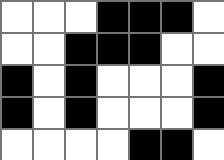[["white", "white", "white", "black", "black", "black", "white"], ["white", "white", "black", "black", "black", "white", "white"], ["black", "white", "black", "white", "white", "white", "black"], ["black", "white", "black", "white", "white", "white", "black"], ["white", "white", "white", "white", "black", "black", "white"]]